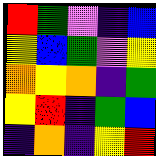[["red", "green", "violet", "indigo", "blue"], ["yellow", "blue", "green", "violet", "yellow"], ["orange", "yellow", "orange", "indigo", "green"], ["yellow", "red", "indigo", "green", "blue"], ["indigo", "orange", "indigo", "yellow", "red"]]